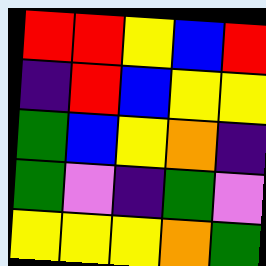[["red", "red", "yellow", "blue", "red"], ["indigo", "red", "blue", "yellow", "yellow"], ["green", "blue", "yellow", "orange", "indigo"], ["green", "violet", "indigo", "green", "violet"], ["yellow", "yellow", "yellow", "orange", "green"]]